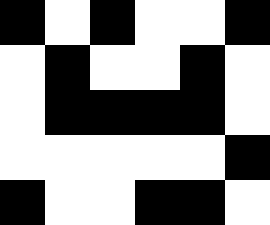[["black", "white", "black", "white", "white", "black"], ["white", "black", "white", "white", "black", "white"], ["white", "black", "black", "black", "black", "white"], ["white", "white", "white", "white", "white", "black"], ["black", "white", "white", "black", "black", "white"]]